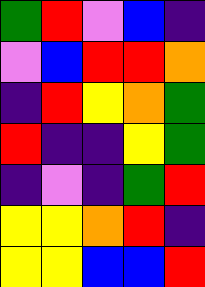[["green", "red", "violet", "blue", "indigo"], ["violet", "blue", "red", "red", "orange"], ["indigo", "red", "yellow", "orange", "green"], ["red", "indigo", "indigo", "yellow", "green"], ["indigo", "violet", "indigo", "green", "red"], ["yellow", "yellow", "orange", "red", "indigo"], ["yellow", "yellow", "blue", "blue", "red"]]